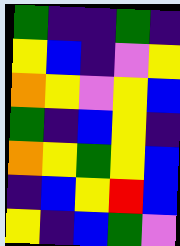[["green", "indigo", "indigo", "green", "indigo"], ["yellow", "blue", "indigo", "violet", "yellow"], ["orange", "yellow", "violet", "yellow", "blue"], ["green", "indigo", "blue", "yellow", "indigo"], ["orange", "yellow", "green", "yellow", "blue"], ["indigo", "blue", "yellow", "red", "blue"], ["yellow", "indigo", "blue", "green", "violet"]]